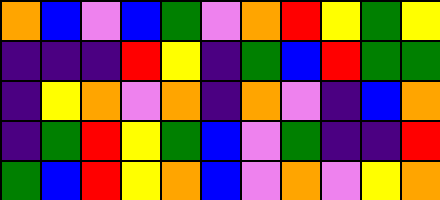[["orange", "blue", "violet", "blue", "green", "violet", "orange", "red", "yellow", "green", "yellow"], ["indigo", "indigo", "indigo", "red", "yellow", "indigo", "green", "blue", "red", "green", "green"], ["indigo", "yellow", "orange", "violet", "orange", "indigo", "orange", "violet", "indigo", "blue", "orange"], ["indigo", "green", "red", "yellow", "green", "blue", "violet", "green", "indigo", "indigo", "red"], ["green", "blue", "red", "yellow", "orange", "blue", "violet", "orange", "violet", "yellow", "orange"]]